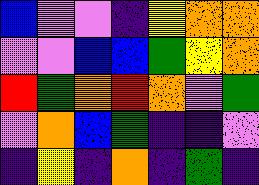[["blue", "violet", "violet", "indigo", "yellow", "orange", "orange"], ["violet", "violet", "blue", "blue", "green", "yellow", "orange"], ["red", "green", "orange", "red", "orange", "violet", "green"], ["violet", "orange", "blue", "green", "indigo", "indigo", "violet"], ["indigo", "yellow", "indigo", "orange", "indigo", "green", "indigo"]]